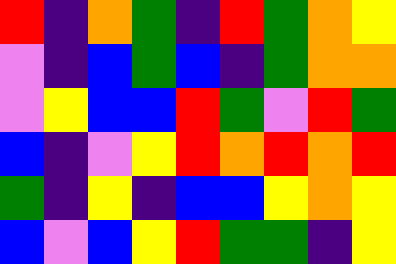[["red", "indigo", "orange", "green", "indigo", "red", "green", "orange", "yellow"], ["violet", "indigo", "blue", "green", "blue", "indigo", "green", "orange", "orange"], ["violet", "yellow", "blue", "blue", "red", "green", "violet", "red", "green"], ["blue", "indigo", "violet", "yellow", "red", "orange", "red", "orange", "red"], ["green", "indigo", "yellow", "indigo", "blue", "blue", "yellow", "orange", "yellow"], ["blue", "violet", "blue", "yellow", "red", "green", "green", "indigo", "yellow"]]